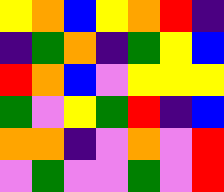[["yellow", "orange", "blue", "yellow", "orange", "red", "indigo"], ["indigo", "green", "orange", "indigo", "green", "yellow", "blue"], ["red", "orange", "blue", "violet", "yellow", "yellow", "yellow"], ["green", "violet", "yellow", "green", "red", "indigo", "blue"], ["orange", "orange", "indigo", "violet", "orange", "violet", "red"], ["violet", "green", "violet", "violet", "green", "violet", "red"]]